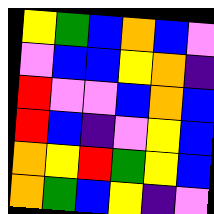[["yellow", "green", "blue", "orange", "blue", "violet"], ["violet", "blue", "blue", "yellow", "orange", "indigo"], ["red", "violet", "violet", "blue", "orange", "blue"], ["red", "blue", "indigo", "violet", "yellow", "blue"], ["orange", "yellow", "red", "green", "yellow", "blue"], ["orange", "green", "blue", "yellow", "indigo", "violet"]]